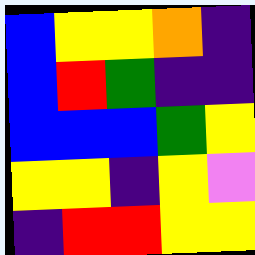[["blue", "yellow", "yellow", "orange", "indigo"], ["blue", "red", "green", "indigo", "indigo"], ["blue", "blue", "blue", "green", "yellow"], ["yellow", "yellow", "indigo", "yellow", "violet"], ["indigo", "red", "red", "yellow", "yellow"]]